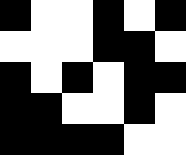[["black", "white", "white", "black", "white", "black"], ["white", "white", "white", "black", "black", "white"], ["black", "white", "black", "white", "black", "black"], ["black", "black", "white", "white", "black", "white"], ["black", "black", "black", "black", "white", "white"]]